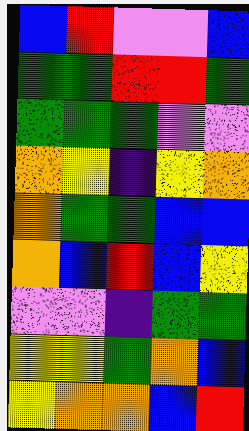[["blue", "red", "violet", "violet", "blue"], ["green", "green", "red", "red", "green"], ["green", "green", "green", "violet", "violet"], ["orange", "yellow", "indigo", "yellow", "orange"], ["orange", "green", "green", "blue", "blue"], ["orange", "blue", "red", "blue", "yellow"], ["violet", "violet", "indigo", "green", "green"], ["yellow", "yellow", "green", "orange", "blue"], ["yellow", "orange", "orange", "blue", "red"]]